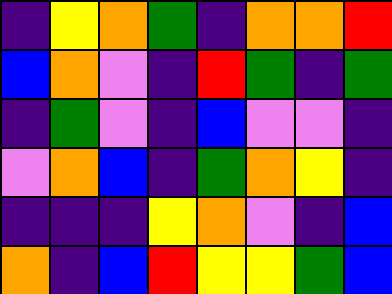[["indigo", "yellow", "orange", "green", "indigo", "orange", "orange", "red"], ["blue", "orange", "violet", "indigo", "red", "green", "indigo", "green"], ["indigo", "green", "violet", "indigo", "blue", "violet", "violet", "indigo"], ["violet", "orange", "blue", "indigo", "green", "orange", "yellow", "indigo"], ["indigo", "indigo", "indigo", "yellow", "orange", "violet", "indigo", "blue"], ["orange", "indigo", "blue", "red", "yellow", "yellow", "green", "blue"]]